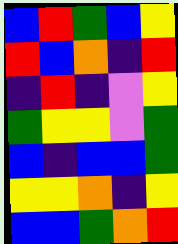[["blue", "red", "green", "blue", "yellow"], ["red", "blue", "orange", "indigo", "red"], ["indigo", "red", "indigo", "violet", "yellow"], ["green", "yellow", "yellow", "violet", "green"], ["blue", "indigo", "blue", "blue", "green"], ["yellow", "yellow", "orange", "indigo", "yellow"], ["blue", "blue", "green", "orange", "red"]]